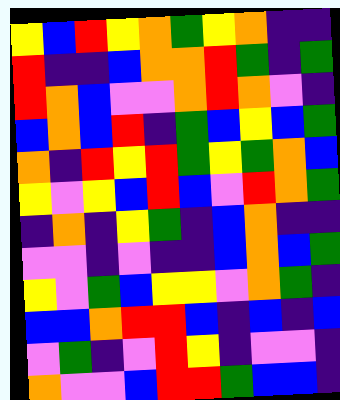[["yellow", "blue", "red", "yellow", "orange", "green", "yellow", "orange", "indigo", "indigo"], ["red", "indigo", "indigo", "blue", "orange", "orange", "red", "green", "indigo", "green"], ["red", "orange", "blue", "violet", "violet", "orange", "red", "orange", "violet", "indigo"], ["blue", "orange", "blue", "red", "indigo", "green", "blue", "yellow", "blue", "green"], ["orange", "indigo", "red", "yellow", "red", "green", "yellow", "green", "orange", "blue"], ["yellow", "violet", "yellow", "blue", "red", "blue", "violet", "red", "orange", "green"], ["indigo", "orange", "indigo", "yellow", "green", "indigo", "blue", "orange", "indigo", "indigo"], ["violet", "violet", "indigo", "violet", "indigo", "indigo", "blue", "orange", "blue", "green"], ["yellow", "violet", "green", "blue", "yellow", "yellow", "violet", "orange", "green", "indigo"], ["blue", "blue", "orange", "red", "red", "blue", "indigo", "blue", "indigo", "blue"], ["violet", "green", "indigo", "violet", "red", "yellow", "indigo", "violet", "violet", "indigo"], ["orange", "violet", "violet", "blue", "red", "red", "green", "blue", "blue", "indigo"]]